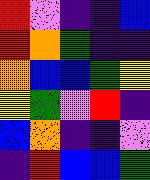[["red", "violet", "indigo", "indigo", "blue"], ["red", "orange", "green", "indigo", "indigo"], ["orange", "blue", "blue", "green", "yellow"], ["yellow", "green", "violet", "red", "indigo"], ["blue", "orange", "indigo", "indigo", "violet"], ["indigo", "red", "blue", "blue", "green"]]